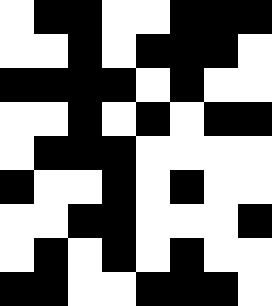[["white", "black", "black", "white", "white", "black", "black", "black"], ["white", "white", "black", "white", "black", "black", "black", "white"], ["black", "black", "black", "black", "white", "black", "white", "white"], ["white", "white", "black", "white", "black", "white", "black", "black"], ["white", "black", "black", "black", "white", "white", "white", "white"], ["black", "white", "white", "black", "white", "black", "white", "white"], ["white", "white", "black", "black", "white", "white", "white", "black"], ["white", "black", "white", "black", "white", "black", "white", "white"], ["black", "black", "white", "white", "black", "black", "black", "white"]]